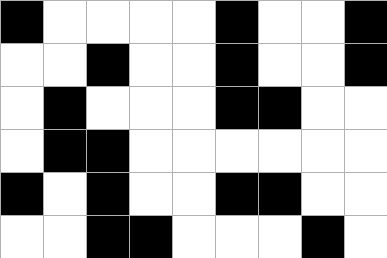[["black", "white", "white", "white", "white", "black", "white", "white", "black"], ["white", "white", "black", "white", "white", "black", "white", "white", "black"], ["white", "black", "white", "white", "white", "black", "black", "white", "white"], ["white", "black", "black", "white", "white", "white", "white", "white", "white"], ["black", "white", "black", "white", "white", "black", "black", "white", "white"], ["white", "white", "black", "black", "white", "white", "white", "black", "white"]]